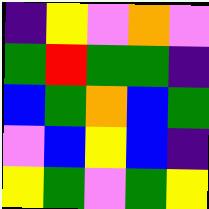[["indigo", "yellow", "violet", "orange", "violet"], ["green", "red", "green", "green", "indigo"], ["blue", "green", "orange", "blue", "green"], ["violet", "blue", "yellow", "blue", "indigo"], ["yellow", "green", "violet", "green", "yellow"]]